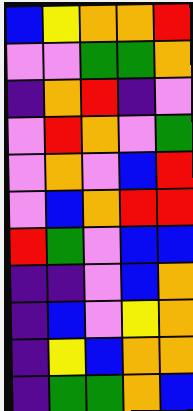[["blue", "yellow", "orange", "orange", "red"], ["violet", "violet", "green", "green", "orange"], ["indigo", "orange", "red", "indigo", "violet"], ["violet", "red", "orange", "violet", "green"], ["violet", "orange", "violet", "blue", "red"], ["violet", "blue", "orange", "red", "red"], ["red", "green", "violet", "blue", "blue"], ["indigo", "indigo", "violet", "blue", "orange"], ["indigo", "blue", "violet", "yellow", "orange"], ["indigo", "yellow", "blue", "orange", "orange"], ["indigo", "green", "green", "orange", "blue"]]